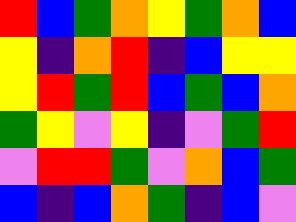[["red", "blue", "green", "orange", "yellow", "green", "orange", "blue"], ["yellow", "indigo", "orange", "red", "indigo", "blue", "yellow", "yellow"], ["yellow", "red", "green", "red", "blue", "green", "blue", "orange"], ["green", "yellow", "violet", "yellow", "indigo", "violet", "green", "red"], ["violet", "red", "red", "green", "violet", "orange", "blue", "green"], ["blue", "indigo", "blue", "orange", "green", "indigo", "blue", "violet"]]